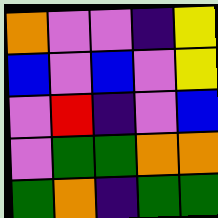[["orange", "violet", "violet", "indigo", "yellow"], ["blue", "violet", "blue", "violet", "yellow"], ["violet", "red", "indigo", "violet", "blue"], ["violet", "green", "green", "orange", "orange"], ["green", "orange", "indigo", "green", "green"]]